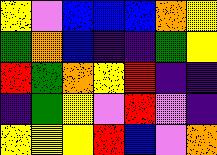[["yellow", "violet", "blue", "blue", "blue", "orange", "yellow"], ["green", "orange", "blue", "indigo", "indigo", "green", "yellow"], ["red", "green", "orange", "yellow", "red", "indigo", "indigo"], ["indigo", "green", "yellow", "violet", "red", "violet", "indigo"], ["yellow", "yellow", "yellow", "red", "blue", "violet", "orange"]]